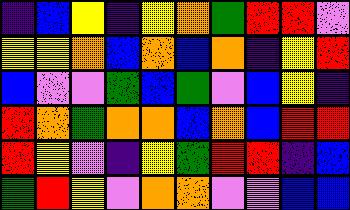[["indigo", "blue", "yellow", "indigo", "yellow", "orange", "green", "red", "red", "violet"], ["yellow", "yellow", "orange", "blue", "orange", "blue", "orange", "indigo", "yellow", "red"], ["blue", "violet", "violet", "green", "blue", "green", "violet", "blue", "yellow", "indigo"], ["red", "orange", "green", "orange", "orange", "blue", "orange", "blue", "red", "red"], ["red", "yellow", "violet", "indigo", "yellow", "green", "red", "red", "indigo", "blue"], ["green", "red", "yellow", "violet", "orange", "orange", "violet", "violet", "blue", "blue"]]